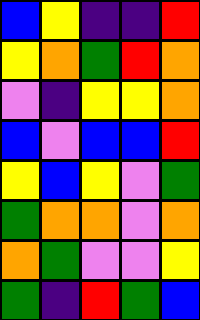[["blue", "yellow", "indigo", "indigo", "red"], ["yellow", "orange", "green", "red", "orange"], ["violet", "indigo", "yellow", "yellow", "orange"], ["blue", "violet", "blue", "blue", "red"], ["yellow", "blue", "yellow", "violet", "green"], ["green", "orange", "orange", "violet", "orange"], ["orange", "green", "violet", "violet", "yellow"], ["green", "indigo", "red", "green", "blue"]]